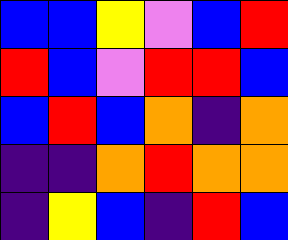[["blue", "blue", "yellow", "violet", "blue", "red"], ["red", "blue", "violet", "red", "red", "blue"], ["blue", "red", "blue", "orange", "indigo", "orange"], ["indigo", "indigo", "orange", "red", "orange", "orange"], ["indigo", "yellow", "blue", "indigo", "red", "blue"]]